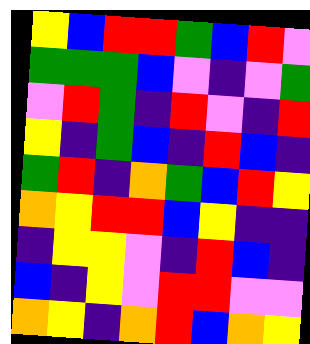[["yellow", "blue", "red", "red", "green", "blue", "red", "violet"], ["green", "green", "green", "blue", "violet", "indigo", "violet", "green"], ["violet", "red", "green", "indigo", "red", "violet", "indigo", "red"], ["yellow", "indigo", "green", "blue", "indigo", "red", "blue", "indigo"], ["green", "red", "indigo", "orange", "green", "blue", "red", "yellow"], ["orange", "yellow", "red", "red", "blue", "yellow", "indigo", "indigo"], ["indigo", "yellow", "yellow", "violet", "indigo", "red", "blue", "indigo"], ["blue", "indigo", "yellow", "violet", "red", "red", "violet", "violet"], ["orange", "yellow", "indigo", "orange", "red", "blue", "orange", "yellow"]]